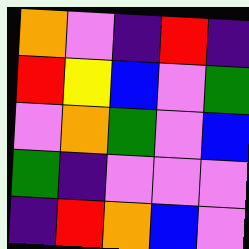[["orange", "violet", "indigo", "red", "indigo"], ["red", "yellow", "blue", "violet", "green"], ["violet", "orange", "green", "violet", "blue"], ["green", "indigo", "violet", "violet", "violet"], ["indigo", "red", "orange", "blue", "violet"]]